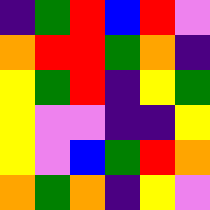[["indigo", "green", "red", "blue", "red", "violet"], ["orange", "red", "red", "green", "orange", "indigo"], ["yellow", "green", "red", "indigo", "yellow", "green"], ["yellow", "violet", "violet", "indigo", "indigo", "yellow"], ["yellow", "violet", "blue", "green", "red", "orange"], ["orange", "green", "orange", "indigo", "yellow", "violet"]]